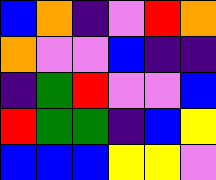[["blue", "orange", "indigo", "violet", "red", "orange"], ["orange", "violet", "violet", "blue", "indigo", "indigo"], ["indigo", "green", "red", "violet", "violet", "blue"], ["red", "green", "green", "indigo", "blue", "yellow"], ["blue", "blue", "blue", "yellow", "yellow", "violet"]]